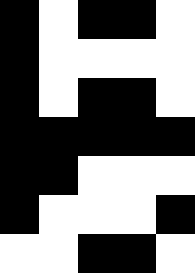[["black", "white", "black", "black", "white"], ["black", "white", "white", "white", "white"], ["black", "white", "black", "black", "white"], ["black", "black", "black", "black", "black"], ["black", "black", "white", "white", "white"], ["black", "white", "white", "white", "black"], ["white", "white", "black", "black", "white"]]